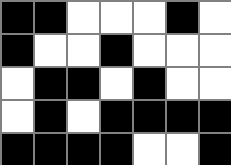[["black", "black", "white", "white", "white", "black", "white"], ["black", "white", "white", "black", "white", "white", "white"], ["white", "black", "black", "white", "black", "white", "white"], ["white", "black", "white", "black", "black", "black", "black"], ["black", "black", "black", "black", "white", "white", "black"]]